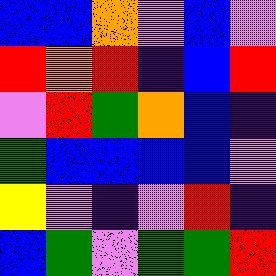[["blue", "blue", "orange", "violet", "blue", "violet"], ["red", "orange", "red", "indigo", "blue", "red"], ["violet", "red", "green", "orange", "blue", "indigo"], ["green", "blue", "blue", "blue", "blue", "violet"], ["yellow", "violet", "indigo", "violet", "red", "indigo"], ["blue", "green", "violet", "green", "green", "red"]]